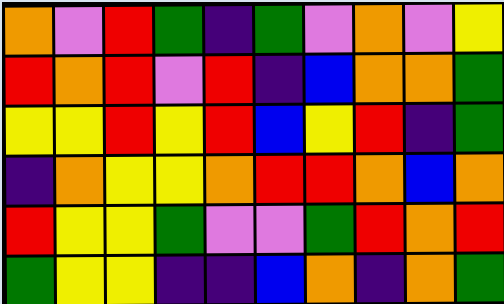[["orange", "violet", "red", "green", "indigo", "green", "violet", "orange", "violet", "yellow"], ["red", "orange", "red", "violet", "red", "indigo", "blue", "orange", "orange", "green"], ["yellow", "yellow", "red", "yellow", "red", "blue", "yellow", "red", "indigo", "green"], ["indigo", "orange", "yellow", "yellow", "orange", "red", "red", "orange", "blue", "orange"], ["red", "yellow", "yellow", "green", "violet", "violet", "green", "red", "orange", "red"], ["green", "yellow", "yellow", "indigo", "indigo", "blue", "orange", "indigo", "orange", "green"]]